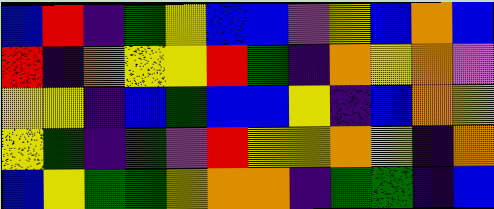[["blue", "red", "indigo", "green", "yellow", "blue", "blue", "violet", "yellow", "blue", "orange", "blue"], ["red", "indigo", "orange", "yellow", "yellow", "red", "green", "indigo", "orange", "yellow", "orange", "violet"], ["yellow", "yellow", "indigo", "blue", "green", "blue", "blue", "yellow", "indigo", "blue", "orange", "yellow"], ["yellow", "green", "indigo", "green", "violet", "red", "yellow", "yellow", "orange", "yellow", "indigo", "orange"], ["blue", "yellow", "green", "green", "yellow", "orange", "orange", "indigo", "green", "green", "indigo", "blue"]]